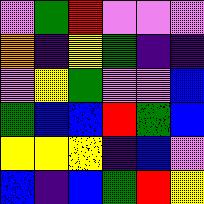[["violet", "green", "red", "violet", "violet", "violet"], ["orange", "indigo", "yellow", "green", "indigo", "indigo"], ["violet", "yellow", "green", "violet", "violet", "blue"], ["green", "blue", "blue", "red", "green", "blue"], ["yellow", "yellow", "yellow", "indigo", "blue", "violet"], ["blue", "indigo", "blue", "green", "red", "yellow"]]